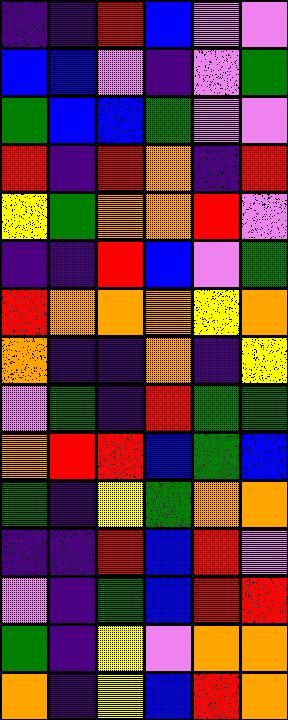[["indigo", "indigo", "red", "blue", "violet", "violet"], ["blue", "blue", "violet", "indigo", "violet", "green"], ["green", "blue", "blue", "green", "violet", "violet"], ["red", "indigo", "red", "orange", "indigo", "red"], ["yellow", "green", "orange", "orange", "red", "violet"], ["indigo", "indigo", "red", "blue", "violet", "green"], ["red", "orange", "orange", "orange", "yellow", "orange"], ["orange", "indigo", "indigo", "orange", "indigo", "yellow"], ["violet", "green", "indigo", "red", "green", "green"], ["orange", "red", "red", "blue", "green", "blue"], ["green", "indigo", "yellow", "green", "orange", "orange"], ["indigo", "indigo", "red", "blue", "red", "violet"], ["violet", "indigo", "green", "blue", "red", "red"], ["green", "indigo", "yellow", "violet", "orange", "orange"], ["orange", "indigo", "yellow", "blue", "red", "orange"]]